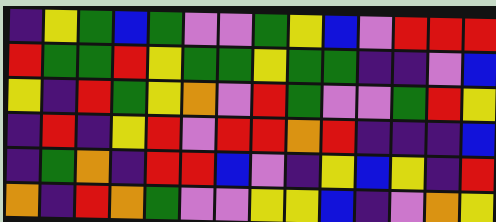[["indigo", "yellow", "green", "blue", "green", "violet", "violet", "green", "yellow", "blue", "violet", "red", "red", "red"], ["red", "green", "green", "red", "yellow", "green", "green", "yellow", "green", "green", "indigo", "indigo", "violet", "blue"], ["yellow", "indigo", "red", "green", "yellow", "orange", "violet", "red", "green", "violet", "violet", "green", "red", "yellow"], ["indigo", "red", "indigo", "yellow", "red", "violet", "red", "red", "orange", "red", "indigo", "indigo", "indigo", "blue"], ["indigo", "green", "orange", "indigo", "red", "red", "blue", "violet", "indigo", "yellow", "blue", "yellow", "indigo", "red"], ["orange", "indigo", "red", "orange", "green", "violet", "violet", "yellow", "yellow", "blue", "indigo", "violet", "orange", "yellow"]]